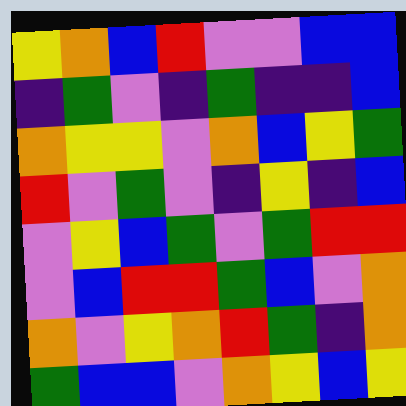[["yellow", "orange", "blue", "red", "violet", "violet", "blue", "blue"], ["indigo", "green", "violet", "indigo", "green", "indigo", "indigo", "blue"], ["orange", "yellow", "yellow", "violet", "orange", "blue", "yellow", "green"], ["red", "violet", "green", "violet", "indigo", "yellow", "indigo", "blue"], ["violet", "yellow", "blue", "green", "violet", "green", "red", "red"], ["violet", "blue", "red", "red", "green", "blue", "violet", "orange"], ["orange", "violet", "yellow", "orange", "red", "green", "indigo", "orange"], ["green", "blue", "blue", "violet", "orange", "yellow", "blue", "yellow"]]